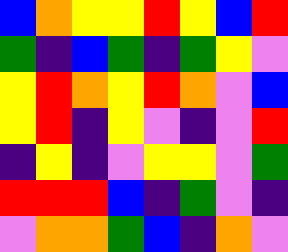[["blue", "orange", "yellow", "yellow", "red", "yellow", "blue", "red"], ["green", "indigo", "blue", "green", "indigo", "green", "yellow", "violet"], ["yellow", "red", "orange", "yellow", "red", "orange", "violet", "blue"], ["yellow", "red", "indigo", "yellow", "violet", "indigo", "violet", "red"], ["indigo", "yellow", "indigo", "violet", "yellow", "yellow", "violet", "green"], ["red", "red", "red", "blue", "indigo", "green", "violet", "indigo"], ["violet", "orange", "orange", "green", "blue", "indigo", "orange", "violet"]]